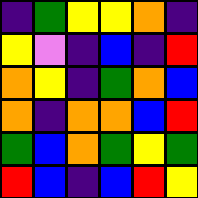[["indigo", "green", "yellow", "yellow", "orange", "indigo"], ["yellow", "violet", "indigo", "blue", "indigo", "red"], ["orange", "yellow", "indigo", "green", "orange", "blue"], ["orange", "indigo", "orange", "orange", "blue", "red"], ["green", "blue", "orange", "green", "yellow", "green"], ["red", "blue", "indigo", "blue", "red", "yellow"]]